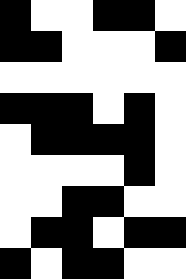[["black", "white", "white", "black", "black", "white"], ["black", "black", "white", "white", "white", "black"], ["white", "white", "white", "white", "white", "white"], ["black", "black", "black", "white", "black", "white"], ["white", "black", "black", "black", "black", "white"], ["white", "white", "white", "white", "black", "white"], ["white", "white", "black", "black", "white", "white"], ["white", "black", "black", "white", "black", "black"], ["black", "white", "black", "black", "white", "white"]]